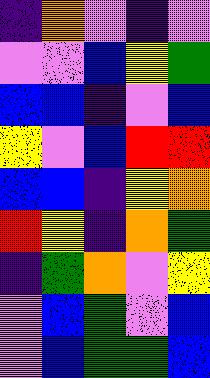[["indigo", "orange", "violet", "indigo", "violet"], ["violet", "violet", "blue", "yellow", "green"], ["blue", "blue", "indigo", "violet", "blue"], ["yellow", "violet", "blue", "red", "red"], ["blue", "blue", "indigo", "yellow", "orange"], ["red", "yellow", "indigo", "orange", "green"], ["indigo", "green", "orange", "violet", "yellow"], ["violet", "blue", "green", "violet", "blue"], ["violet", "blue", "green", "green", "blue"]]